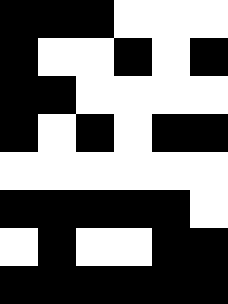[["black", "black", "black", "white", "white", "white"], ["black", "white", "white", "black", "white", "black"], ["black", "black", "white", "white", "white", "white"], ["black", "white", "black", "white", "black", "black"], ["white", "white", "white", "white", "white", "white"], ["black", "black", "black", "black", "black", "white"], ["white", "black", "white", "white", "black", "black"], ["black", "black", "black", "black", "black", "black"]]